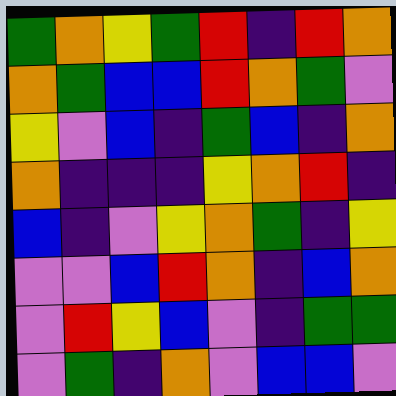[["green", "orange", "yellow", "green", "red", "indigo", "red", "orange"], ["orange", "green", "blue", "blue", "red", "orange", "green", "violet"], ["yellow", "violet", "blue", "indigo", "green", "blue", "indigo", "orange"], ["orange", "indigo", "indigo", "indigo", "yellow", "orange", "red", "indigo"], ["blue", "indigo", "violet", "yellow", "orange", "green", "indigo", "yellow"], ["violet", "violet", "blue", "red", "orange", "indigo", "blue", "orange"], ["violet", "red", "yellow", "blue", "violet", "indigo", "green", "green"], ["violet", "green", "indigo", "orange", "violet", "blue", "blue", "violet"]]